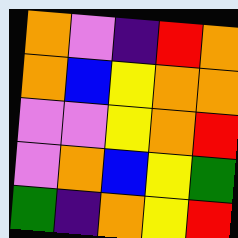[["orange", "violet", "indigo", "red", "orange"], ["orange", "blue", "yellow", "orange", "orange"], ["violet", "violet", "yellow", "orange", "red"], ["violet", "orange", "blue", "yellow", "green"], ["green", "indigo", "orange", "yellow", "red"]]